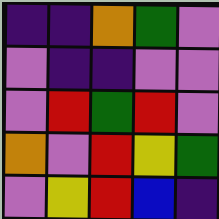[["indigo", "indigo", "orange", "green", "violet"], ["violet", "indigo", "indigo", "violet", "violet"], ["violet", "red", "green", "red", "violet"], ["orange", "violet", "red", "yellow", "green"], ["violet", "yellow", "red", "blue", "indigo"]]